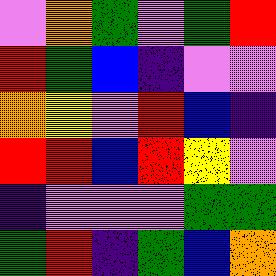[["violet", "orange", "green", "violet", "green", "red"], ["red", "green", "blue", "indigo", "violet", "violet"], ["orange", "yellow", "violet", "red", "blue", "indigo"], ["red", "red", "blue", "red", "yellow", "violet"], ["indigo", "violet", "violet", "violet", "green", "green"], ["green", "red", "indigo", "green", "blue", "orange"]]